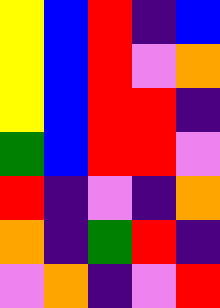[["yellow", "blue", "red", "indigo", "blue"], ["yellow", "blue", "red", "violet", "orange"], ["yellow", "blue", "red", "red", "indigo"], ["green", "blue", "red", "red", "violet"], ["red", "indigo", "violet", "indigo", "orange"], ["orange", "indigo", "green", "red", "indigo"], ["violet", "orange", "indigo", "violet", "red"]]